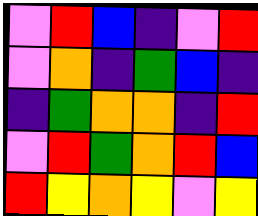[["violet", "red", "blue", "indigo", "violet", "red"], ["violet", "orange", "indigo", "green", "blue", "indigo"], ["indigo", "green", "orange", "orange", "indigo", "red"], ["violet", "red", "green", "orange", "red", "blue"], ["red", "yellow", "orange", "yellow", "violet", "yellow"]]